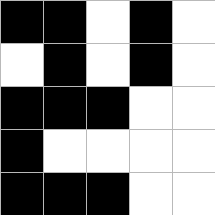[["black", "black", "white", "black", "white"], ["white", "black", "white", "black", "white"], ["black", "black", "black", "white", "white"], ["black", "white", "white", "white", "white"], ["black", "black", "black", "white", "white"]]